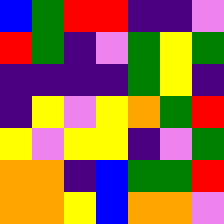[["blue", "green", "red", "red", "indigo", "indigo", "violet"], ["red", "green", "indigo", "violet", "green", "yellow", "green"], ["indigo", "indigo", "indigo", "indigo", "green", "yellow", "indigo"], ["indigo", "yellow", "violet", "yellow", "orange", "green", "red"], ["yellow", "violet", "yellow", "yellow", "indigo", "violet", "green"], ["orange", "orange", "indigo", "blue", "green", "green", "red"], ["orange", "orange", "yellow", "blue", "orange", "orange", "violet"]]